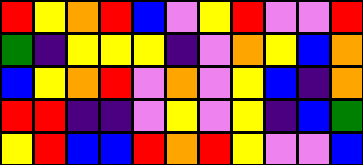[["red", "yellow", "orange", "red", "blue", "violet", "yellow", "red", "violet", "violet", "red"], ["green", "indigo", "yellow", "yellow", "yellow", "indigo", "violet", "orange", "yellow", "blue", "orange"], ["blue", "yellow", "orange", "red", "violet", "orange", "violet", "yellow", "blue", "indigo", "orange"], ["red", "red", "indigo", "indigo", "violet", "yellow", "violet", "yellow", "indigo", "blue", "green"], ["yellow", "red", "blue", "blue", "red", "orange", "red", "yellow", "violet", "violet", "blue"]]